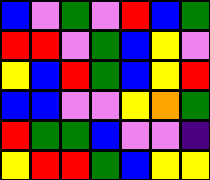[["blue", "violet", "green", "violet", "red", "blue", "green"], ["red", "red", "violet", "green", "blue", "yellow", "violet"], ["yellow", "blue", "red", "green", "blue", "yellow", "red"], ["blue", "blue", "violet", "violet", "yellow", "orange", "green"], ["red", "green", "green", "blue", "violet", "violet", "indigo"], ["yellow", "red", "red", "green", "blue", "yellow", "yellow"]]